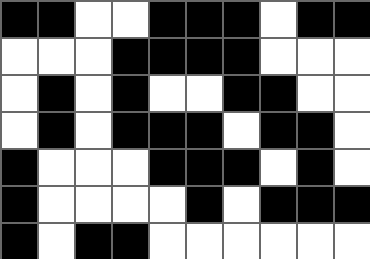[["black", "black", "white", "white", "black", "black", "black", "white", "black", "black"], ["white", "white", "white", "black", "black", "black", "black", "white", "white", "white"], ["white", "black", "white", "black", "white", "white", "black", "black", "white", "white"], ["white", "black", "white", "black", "black", "black", "white", "black", "black", "white"], ["black", "white", "white", "white", "black", "black", "black", "white", "black", "white"], ["black", "white", "white", "white", "white", "black", "white", "black", "black", "black"], ["black", "white", "black", "black", "white", "white", "white", "white", "white", "white"]]